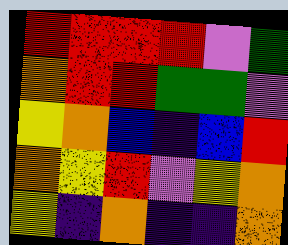[["red", "red", "red", "red", "violet", "green"], ["orange", "red", "red", "green", "green", "violet"], ["yellow", "orange", "blue", "indigo", "blue", "red"], ["orange", "yellow", "red", "violet", "yellow", "orange"], ["yellow", "indigo", "orange", "indigo", "indigo", "orange"]]